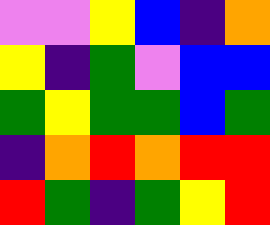[["violet", "violet", "yellow", "blue", "indigo", "orange"], ["yellow", "indigo", "green", "violet", "blue", "blue"], ["green", "yellow", "green", "green", "blue", "green"], ["indigo", "orange", "red", "orange", "red", "red"], ["red", "green", "indigo", "green", "yellow", "red"]]